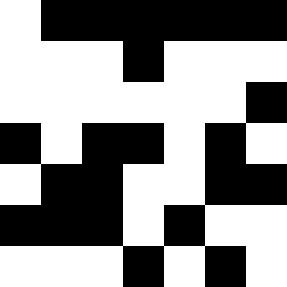[["white", "black", "black", "black", "black", "black", "black"], ["white", "white", "white", "black", "white", "white", "white"], ["white", "white", "white", "white", "white", "white", "black"], ["black", "white", "black", "black", "white", "black", "white"], ["white", "black", "black", "white", "white", "black", "black"], ["black", "black", "black", "white", "black", "white", "white"], ["white", "white", "white", "black", "white", "black", "white"]]